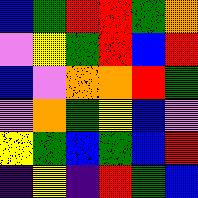[["blue", "green", "red", "red", "green", "orange"], ["violet", "yellow", "green", "red", "blue", "red"], ["blue", "violet", "orange", "orange", "red", "green"], ["violet", "orange", "green", "yellow", "blue", "violet"], ["yellow", "green", "blue", "green", "blue", "red"], ["indigo", "yellow", "indigo", "red", "green", "blue"]]